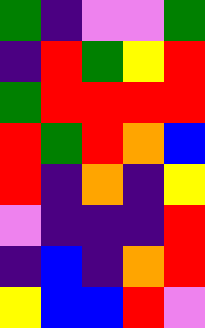[["green", "indigo", "violet", "violet", "green"], ["indigo", "red", "green", "yellow", "red"], ["green", "red", "red", "red", "red"], ["red", "green", "red", "orange", "blue"], ["red", "indigo", "orange", "indigo", "yellow"], ["violet", "indigo", "indigo", "indigo", "red"], ["indigo", "blue", "indigo", "orange", "red"], ["yellow", "blue", "blue", "red", "violet"]]